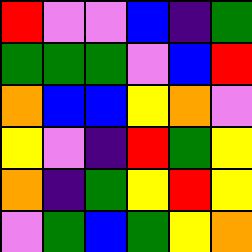[["red", "violet", "violet", "blue", "indigo", "green"], ["green", "green", "green", "violet", "blue", "red"], ["orange", "blue", "blue", "yellow", "orange", "violet"], ["yellow", "violet", "indigo", "red", "green", "yellow"], ["orange", "indigo", "green", "yellow", "red", "yellow"], ["violet", "green", "blue", "green", "yellow", "orange"]]